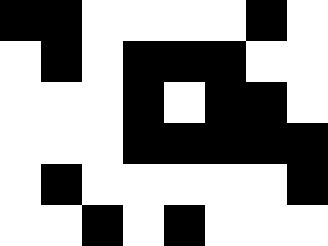[["black", "black", "white", "white", "white", "white", "black", "white"], ["white", "black", "white", "black", "black", "black", "white", "white"], ["white", "white", "white", "black", "white", "black", "black", "white"], ["white", "white", "white", "black", "black", "black", "black", "black"], ["white", "black", "white", "white", "white", "white", "white", "black"], ["white", "white", "black", "white", "black", "white", "white", "white"]]